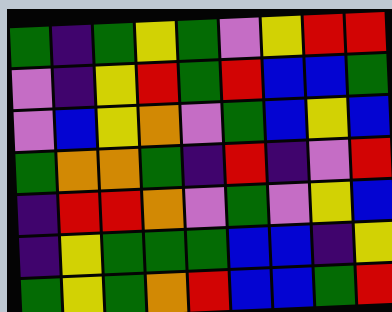[["green", "indigo", "green", "yellow", "green", "violet", "yellow", "red", "red"], ["violet", "indigo", "yellow", "red", "green", "red", "blue", "blue", "green"], ["violet", "blue", "yellow", "orange", "violet", "green", "blue", "yellow", "blue"], ["green", "orange", "orange", "green", "indigo", "red", "indigo", "violet", "red"], ["indigo", "red", "red", "orange", "violet", "green", "violet", "yellow", "blue"], ["indigo", "yellow", "green", "green", "green", "blue", "blue", "indigo", "yellow"], ["green", "yellow", "green", "orange", "red", "blue", "blue", "green", "red"]]